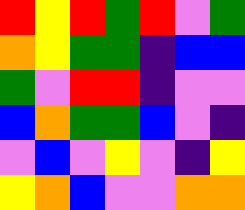[["red", "yellow", "red", "green", "red", "violet", "green"], ["orange", "yellow", "green", "green", "indigo", "blue", "blue"], ["green", "violet", "red", "red", "indigo", "violet", "violet"], ["blue", "orange", "green", "green", "blue", "violet", "indigo"], ["violet", "blue", "violet", "yellow", "violet", "indigo", "yellow"], ["yellow", "orange", "blue", "violet", "violet", "orange", "orange"]]